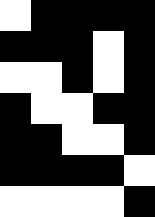[["white", "black", "black", "black", "black"], ["black", "black", "black", "white", "black"], ["white", "white", "black", "white", "black"], ["black", "white", "white", "black", "black"], ["black", "black", "white", "white", "black"], ["black", "black", "black", "black", "white"], ["white", "white", "white", "white", "black"]]